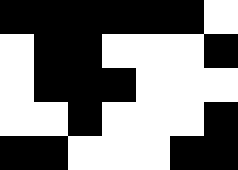[["black", "black", "black", "black", "black", "black", "white"], ["white", "black", "black", "white", "white", "white", "black"], ["white", "black", "black", "black", "white", "white", "white"], ["white", "white", "black", "white", "white", "white", "black"], ["black", "black", "white", "white", "white", "black", "black"]]